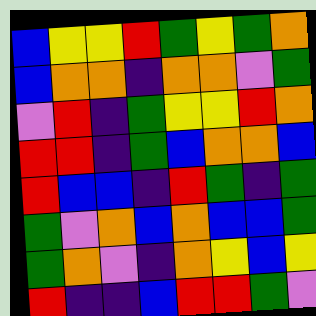[["blue", "yellow", "yellow", "red", "green", "yellow", "green", "orange"], ["blue", "orange", "orange", "indigo", "orange", "orange", "violet", "green"], ["violet", "red", "indigo", "green", "yellow", "yellow", "red", "orange"], ["red", "red", "indigo", "green", "blue", "orange", "orange", "blue"], ["red", "blue", "blue", "indigo", "red", "green", "indigo", "green"], ["green", "violet", "orange", "blue", "orange", "blue", "blue", "green"], ["green", "orange", "violet", "indigo", "orange", "yellow", "blue", "yellow"], ["red", "indigo", "indigo", "blue", "red", "red", "green", "violet"]]